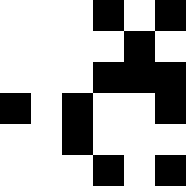[["white", "white", "white", "black", "white", "black"], ["white", "white", "white", "white", "black", "white"], ["white", "white", "white", "black", "black", "black"], ["black", "white", "black", "white", "white", "black"], ["white", "white", "black", "white", "white", "white"], ["white", "white", "white", "black", "white", "black"]]